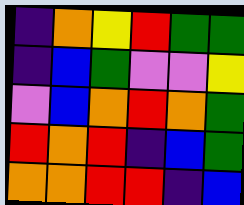[["indigo", "orange", "yellow", "red", "green", "green"], ["indigo", "blue", "green", "violet", "violet", "yellow"], ["violet", "blue", "orange", "red", "orange", "green"], ["red", "orange", "red", "indigo", "blue", "green"], ["orange", "orange", "red", "red", "indigo", "blue"]]